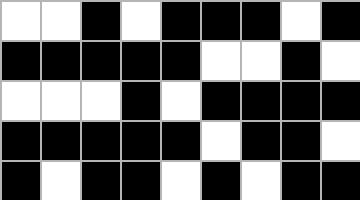[["white", "white", "black", "white", "black", "black", "black", "white", "black"], ["black", "black", "black", "black", "black", "white", "white", "black", "white"], ["white", "white", "white", "black", "white", "black", "black", "black", "black"], ["black", "black", "black", "black", "black", "white", "black", "black", "white"], ["black", "white", "black", "black", "white", "black", "white", "black", "black"]]